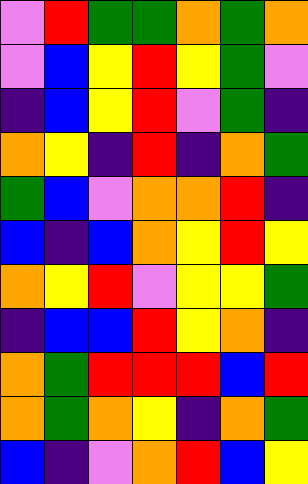[["violet", "red", "green", "green", "orange", "green", "orange"], ["violet", "blue", "yellow", "red", "yellow", "green", "violet"], ["indigo", "blue", "yellow", "red", "violet", "green", "indigo"], ["orange", "yellow", "indigo", "red", "indigo", "orange", "green"], ["green", "blue", "violet", "orange", "orange", "red", "indigo"], ["blue", "indigo", "blue", "orange", "yellow", "red", "yellow"], ["orange", "yellow", "red", "violet", "yellow", "yellow", "green"], ["indigo", "blue", "blue", "red", "yellow", "orange", "indigo"], ["orange", "green", "red", "red", "red", "blue", "red"], ["orange", "green", "orange", "yellow", "indigo", "orange", "green"], ["blue", "indigo", "violet", "orange", "red", "blue", "yellow"]]